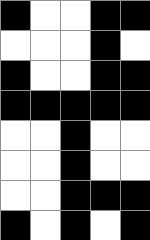[["black", "white", "white", "black", "black"], ["white", "white", "white", "black", "white"], ["black", "white", "white", "black", "black"], ["black", "black", "black", "black", "black"], ["white", "white", "black", "white", "white"], ["white", "white", "black", "white", "white"], ["white", "white", "black", "black", "black"], ["black", "white", "black", "white", "black"]]